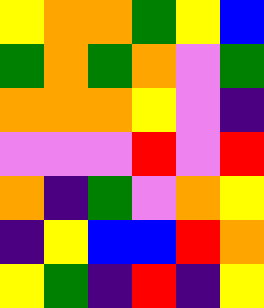[["yellow", "orange", "orange", "green", "yellow", "blue"], ["green", "orange", "green", "orange", "violet", "green"], ["orange", "orange", "orange", "yellow", "violet", "indigo"], ["violet", "violet", "violet", "red", "violet", "red"], ["orange", "indigo", "green", "violet", "orange", "yellow"], ["indigo", "yellow", "blue", "blue", "red", "orange"], ["yellow", "green", "indigo", "red", "indigo", "yellow"]]